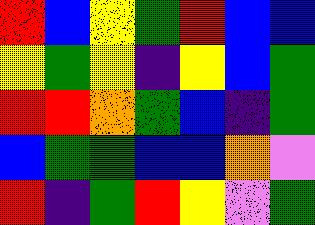[["red", "blue", "yellow", "green", "red", "blue", "blue"], ["yellow", "green", "yellow", "indigo", "yellow", "blue", "green"], ["red", "red", "orange", "green", "blue", "indigo", "green"], ["blue", "green", "green", "blue", "blue", "orange", "violet"], ["red", "indigo", "green", "red", "yellow", "violet", "green"]]